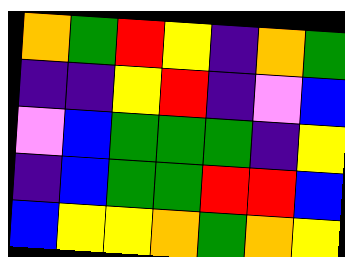[["orange", "green", "red", "yellow", "indigo", "orange", "green"], ["indigo", "indigo", "yellow", "red", "indigo", "violet", "blue"], ["violet", "blue", "green", "green", "green", "indigo", "yellow"], ["indigo", "blue", "green", "green", "red", "red", "blue"], ["blue", "yellow", "yellow", "orange", "green", "orange", "yellow"]]